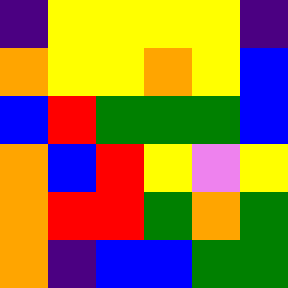[["indigo", "yellow", "yellow", "yellow", "yellow", "indigo"], ["orange", "yellow", "yellow", "orange", "yellow", "blue"], ["blue", "red", "green", "green", "green", "blue"], ["orange", "blue", "red", "yellow", "violet", "yellow"], ["orange", "red", "red", "green", "orange", "green"], ["orange", "indigo", "blue", "blue", "green", "green"]]